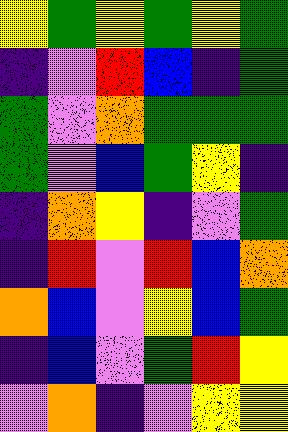[["yellow", "green", "yellow", "green", "yellow", "green"], ["indigo", "violet", "red", "blue", "indigo", "green"], ["green", "violet", "orange", "green", "green", "green"], ["green", "violet", "blue", "green", "yellow", "indigo"], ["indigo", "orange", "yellow", "indigo", "violet", "green"], ["indigo", "red", "violet", "red", "blue", "orange"], ["orange", "blue", "violet", "yellow", "blue", "green"], ["indigo", "blue", "violet", "green", "red", "yellow"], ["violet", "orange", "indigo", "violet", "yellow", "yellow"]]